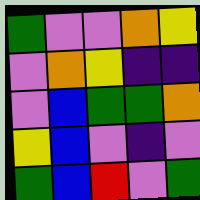[["green", "violet", "violet", "orange", "yellow"], ["violet", "orange", "yellow", "indigo", "indigo"], ["violet", "blue", "green", "green", "orange"], ["yellow", "blue", "violet", "indigo", "violet"], ["green", "blue", "red", "violet", "green"]]